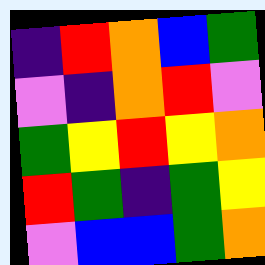[["indigo", "red", "orange", "blue", "green"], ["violet", "indigo", "orange", "red", "violet"], ["green", "yellow", "red", "yellow", "orange"], ["red", "green", "indigo", "green", "yellow"], ["violet", "blue", "blue", "green", "orange"]]